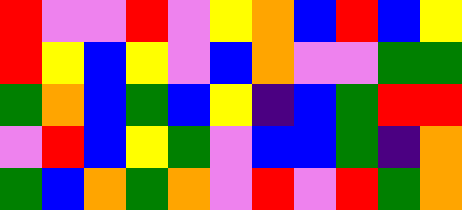[["red", "violet", "violet", "red", "violet", "yellow", "orange", "blue", "red", "blue", "yellow"], ["red", "yellow", "blue", "yellow", "violet", "blue", "orange", "violet", "violet", "green", "green"], ["green", "orange", "blue", "green", "blue", "yellow", "indigo", "blue", "green", "red", "red"], ["violet", "red", "blue", "yellow", "green", "violet", "blue", "blue", "green", "indigo", "orange"], ["green", "blue", "orange", "green", "orange", "violet", "red", "violet", "red", "green", "orange"]]